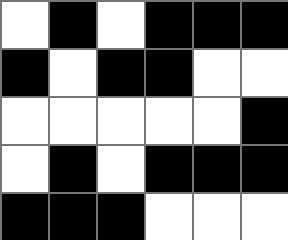[["white", "black", "white", "black", "black", "black"], ["black", "white", "black", "black", "white", "white"], ["white", "white", "white", "white", "white", "black"], ["white", "black", "white", "black", "black", "black"], ["black", "black", "black", "white", "white", "white"]]